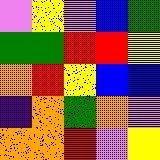[["violet", "yellow", "violet", "blue", "green"], ["green", "green", "red", "red", "yellow"], ["orange", "red", "yellow", "blue", "blue"], ["indigo", "orange", "green", "orange", "violet"], ["orange", "orange", "red", "violet", "yellow"]]